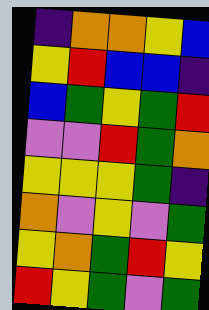[["indigo", "orange", "orange", "yellow", "blue"], ["yellow", "red", "blue", "blue", "indigo"], ["blue", "green", "yellow", "green", "red"], ["violet", "violet", "red", "green", "orange"], ["yellow", "yellow", "yellow", "green", "indigo"], ["orange", "violet", "yellow", "violet", "green"], ["yellow", "orange", "green", "red", "yellow"], ["red", "yellow", "green", "violet", "green"]]